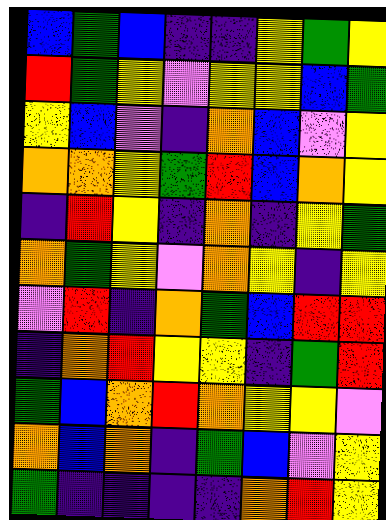[["blue", "green", "blue", "indigo", "indigo", "yellow", "green", "yellow"], ["red", "green", "yellow", "violet", "yellow", "yellow", "blue", "green"], ["yellow", "blue", "violet", "indigo", "orange", "blue", "violet", "yellow"], ["orange", "orange", "yellow", "green", "red", "blue", "orange", "yellow"], ["indigo", "red", "yellow", "indigo", "orange", "indigo", "yellow", "green"], ["orange", "green", "yellow", "violet", "orange", "yellow", "indigo", "yellow"], ["violet", "red", "indigo", "orange", "green", "blue", "red", "red"], ["indigo", "orange", "red", "yellow", "yellow", "indigo", "green", "red"], ["green", "blue", "orange", "red", "orange", "yellow", "yellow", "violet"], ["orange", "blue", "orange", "indigo", "green", "blue", "violet", "yellow"], ["green", "indigo", "indigo", "indigo", "indigo", "orange", "red", "yellow"]]